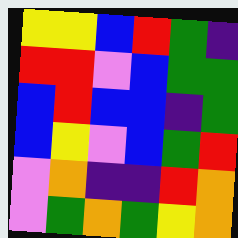[["yellow", "yellow", "blue", "red", "green", "indigo"], ["red", "red", "violet", "blue", "green", "green"], ["blue", "red", "blue", "blue", "indigo", "green"], ["blue", "yellow", "violet", "blue", "green", "red"], ["violet", "orange", "indigo", "indigo", "red", "orange"], ["violet", "green", "orange", "green", "yellow", "orange"]]